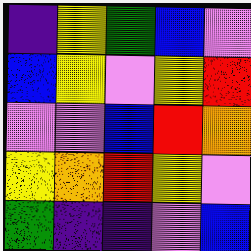[["indigo", "yellow", "green", "blue", "violet"], ["blue", "yellow", "violet", "yellow", "red"], ["violet", "violet", "blue", "red", "orange"], ["yellow", "orange", "red", "yellow", "violet"], ["green", "indigo", "indigo", "violet", "blue"]]